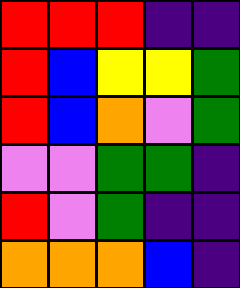[["red", "red", "red", "indigo", "indigo"], ["red", "blue", "yellow", "yellow", "green"], ["red", "blue", "orange", "violet", "green"], ["violet", "violet", "green", "green", "indigo"], ["red", "violet", "green", "indigo", "indigo"], ["orange", "orange", "orange", "blue", "indigo"]]